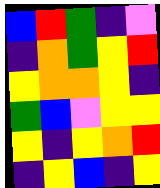[["blue", "red", "green", "indigo", "violet"], ["indigo", "orange", "green", "yellow", "red"], ["yellow", "orange", "orange", "yellow", "indigo"], ["green", "blue", "violet", "yellow", "yellow"], ["yellow", "indigo", "yellow", "orange", "red"], ["indigo", "yellow", "blue", "indigo", "yellow"]]